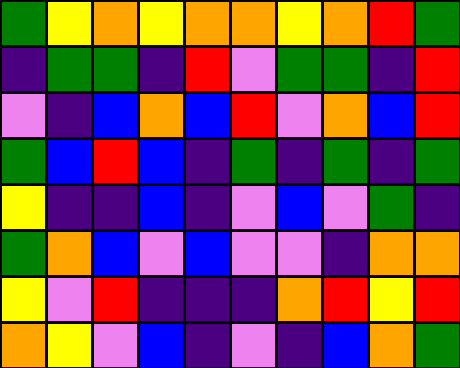[["green", "yellow", "orange", "yellow", "orange", "orange", "yellow", "orange", "red", "green"], ["indigo", "green", "green", "indigo", "red", "violet", "green", "green", "indigo", "red"], ["violet", "indigo", "blue", "orange", "blue", "red", "violet", "orange", "blue", "red"], ["green", "blue", "red", "blue", "indigo", "green", "indigo", "green", "indigo", "green"], ["yellow", "indigo", "indigo", "blue", "indigo", "violet", "blue", "violet", "green", "indigo"], ["green", "orange", "blue", "violet", "blue", "violet", "violet", "indigo", "orange", "orange"], ["yellow", "violet", "red", "indigo", "indigo", "indigo", "orange", "red", "yellow", "red"], ["orange", "yellow", "violet", "blue", "indigo", "violet", "indigo", "blue", "orange", "green"]]